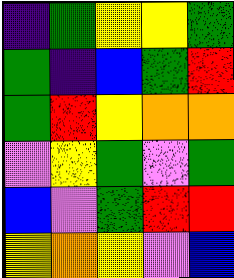[["indigo", "green", "yellow", "yellow", "green"], ["green", "indigo", "blue", "green", "red"], ["green", "red", "yellow", "orange", "orange"], ["violet", "yellow", "green", "violet", "green"], ["blue", "violet", "green", "red", "red"], ["yellow", "orange", "yellow", "violet", "blue"]]